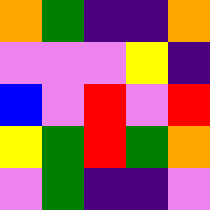[["orange", "green", "indigo", "indigo", "orange"], ["violet", "violet", "violet", "yellow", "indigo"], ["blue", "violet", "red", "violet", "red"], ["yellow", "green", "red", "green", "orange"], ["violet", "green", "indigo", "indigo", "violet"]]